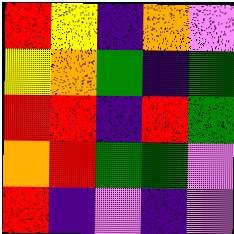[["red", "yellow", "indigo", "orange", "violet"], ["yellow", "orange", "green", "indigo", "green"], ["red", "red", "indigo", "red", "green"], ["orange", "red", "green", "green", "violet"], ["red", "indigo", "violet", "indigo", "violet"]]